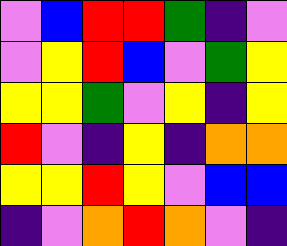[["violet", "blue", "red", "red", "green", "indigo", "violet"], ["violet", "yellow", "red", "blue", "violet", "green", "yellow"], ["yellow", "yellow", "green", "violet", "yellow", "indigo", "yellow"], ["red", "violet", "indigo", "yellow", "indigo", "orange", "orange"], ["yellow", "yellow", "red", "yellow", "violet", "blue", "blue"], ["indigo", "violet", "orange", "red", "orange", "violet", "indigo"]]